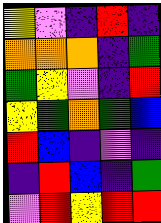[["yellow", "violet", "indigo", "red", "indigo"], ["orange", "orange", "orange", "indigo", "green"], ["green", "yellow", "violet", "indigo", "red"], ["yellow", "green", "orange", "green", "blue"], ["red", "blue", "indigo", "violet", "indigo"], ["indigo", "red", "blue", "indigo", "green"], ["violet", "red", "yellow", "red", "red"]]